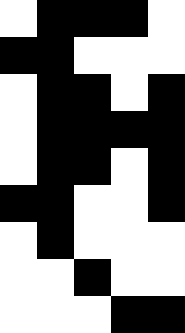[["white", "black", "black", "black", "white"], ["black", "black", "white", "white", "white"], ["white", "black", "black", "white", "black"], ["white", "black", "black", "black", "black"], ["white", "black", "black", "white", "black"], ["black", "black", "white", "white", "black"], ["white", "black", "white", "white", "white"], ["white", "white", "black", "white", "white"], ["white", "white", "white", "black", "black"]]